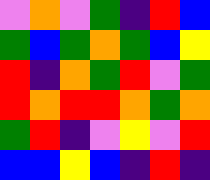[["violet", "orange", "violet", "green", "indigo", "red", "blue"], ["green", "blue", "green", "orange", "green", "blue", "yellow"], ["red", "indigo", "orange", "green", "red", "violet", "green"], ["red", "orange", "red", "red", "orange", "green", "orange"], ["green", "red", "indigo", "violet", "yellow", "violet", "red"], ["blue", "blue", "yellow", "blue", "indigo", "red", "indigo"]]